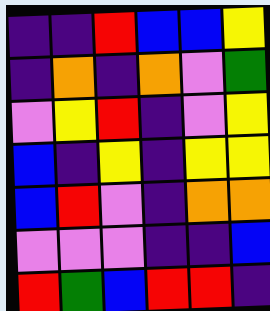[["indigo", "indigo", "red", "blue", "blue", "yellow"], ["indigo", "orange", "indigo", "orange", "violet", "green"], ["violet", "yellow", "red", "indigo", "violet", "yellow"], ["blue", "indigo", "yellow", "indigo", "yellow", "yellow"], ["blue", "red", "violet", "indigo", "orange", "orange"], ["violet", "violet", "violet", "indigo", "indigo", "blue"], ["red", "green", "blue", "red", "red", "indigo"]]